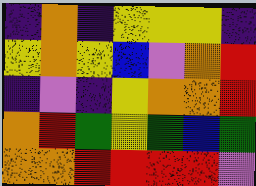[["indigo", "orange", "indigo", "yellow", "yellow", "yellow", "indigo"], ["yellow", "orange", "yellow", "blue", "violet", "orange", "red"], ["indigo", "violet", "indigo", "yellow", "orange", "orange", "red"], ["orange", "red", "green", "yellow", "green", "blue", "green"], ["orange", "orange", "red", "red", "red", "red", "violet"]]